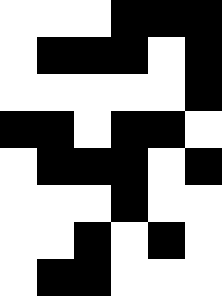[["white", "white", "white", "black", "black", "black"], ["white", "black", "black", "black", "white", "black"], ["white", "white", "white", "white", "white", "black"], ["black", "black", "white", "black", "black", "white"], ["white", "black", "black", "black", "white", "black"], ["white", "white", "white", "black", "white", "white"], ["white", "white", "black", "white", "black", "white"], ["white", "black", "black", "white", "white", "white"]]